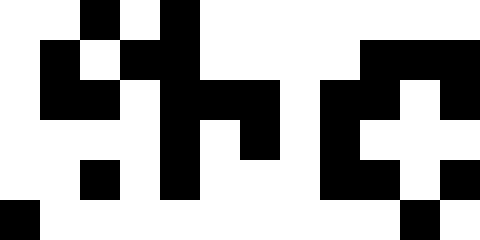[["white", "white", "black", "white", "black", "white", "white", "white", "white", "white", "white", "white"], ["white", "black", "white", "black", "black", "white", "white", "white", "white", "black", "black", "black"], ["white", "black", "black", "white", "black", "black", "black", "white", "black", "black", "white", "black"], ["white", "white", "white", "white", "black", "white", "black", "white", "black", "white", "white", "white"], ["white", "white", "black", "white", "black", "white", "white", "white", "black", "black", "white", "black"], ["black", "white", "white", "white", "white", "white", "white", "white", "white", "white", "black", "white"]]